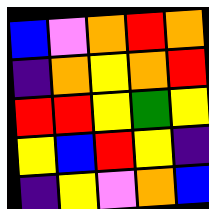[["blue", "violet", "orange", "red", "orange"], ["indigo", "orange", "yellow", "orange", "red"], ["red", "red", "yellow", "green", "yellow"], ["yellow", "blue", "red", "yellow", "indigo"], ["indigo", "yellow", "violet", "orange", "blue"]]